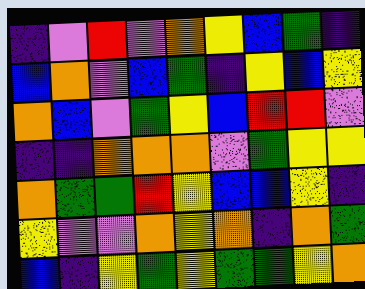[["indigo", "violet", "red", "violet", "orange", "yellow", "blue", "green", "indigo"], ["blue", "orange", "violet", "blue", "green", "indigo", "yellow", "blue", "yellow"], ["orange", "blue", "violet", "green", "yellow", "blue", "red", "red", "violet"], ["indigo", "indigo", "orange", "orange", "orange", "violet", "green", "yellow", "yellow"], ["orange", "green", "green", "red", "yellow", "blue", "blue", "yellow", "indigo"], ["yellow", "violet", "violet", "orange", "yellow", "orange", "indigo", "orange", "green"], ["blue", "indigo", "yellow", "green", "yellow", "green", "green", "yellow", "orange"]]